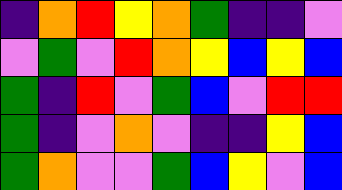[["indigo", "orange", "red", "yellow", "orange", "green", "indigo", "indigo", "violet"], ["violet", "green", "violet", "red", "orange", "yellow", "blue", "yellow", "blue"], ["green", "indigo", "red", "violet", "green", "blue", "violet", "red", "red"], ["green", "indigo", "violet", "orange", "violet", "indigo", "indigo", "yellow", "blue"], ["green", "orange", "violet", "violet", "green", "blue", "yellow", "violet", "blue"]]